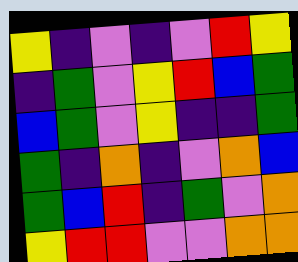[["yellow", "indigo", "violet", "indigo", "violet", "red", "yellow"], ["indigo", "green", "violet", "yellow", "red", "blue", "green"], ["blue", "green", "violet", "yellow", "indigo", "indigo", "green"], ["green", "indigo", "orange", "indigo", "violet", "orange", "blue"], ["green", "blue", "red", "indigo", "green", "violet", "orange"], ["yellow", "red", "red", "violet", "violet", "orange", "orange"]]